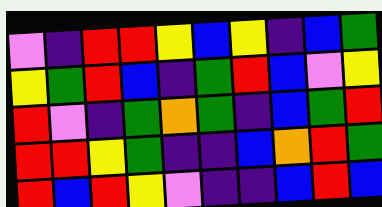[["violet", "indigo", "red", "red", "yellow", "blue", "yellow", "indigo", "blue", "green"], ["yellow", "green", "red", "blue", "indigo", "green", "red", "blue", "violet", "yellow"], ["red", "violet", "indigo", "green", "orange", "green", "indigo", "blue", "green", "red"], ["red", "red", "yellow", "green", "indigo", "indigo", "blue", "orange", "red", "green"], ["red", "blue", "red", "yellow", "violet", "indigo", "indigo", "blue", "red", "blue"]]